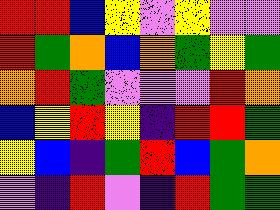[["red", "red", "blue", "yellow", "violet", "yellow", "violet", "violet"], ["red", "green", "orange", "blue", "orange", "green", "yellow", "green"], ["orange", "red", "green", "violet", "violet", "violet", "red", "orange"], ["blue", "yellow", "red", "yellow", "indigo", "red", "red", "green"], ["yellow", "blue", "indigo", "green", "red", "blue", "green", "orange"], ["violet", "indigo", "red", "violet", "indigo", "red", "green", "green"]]